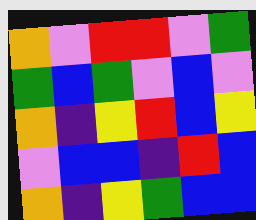[["orange", "violet", "red", "red", "violet", "green"], ["green", "blue", "green", "violet", "blue", "violet"], ["orange", "indigo", "yellow", "red", "blue", "yellow"], ["violet", "blue", "blue", "indigo", "red", "blue"], ["orange", "indigo", "yellow", "green", "blue", "blue"]]